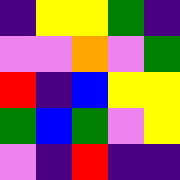[["indigo", "yellow", "yellow", "green", "indigo"], ["violet", "violet", "orange", "violet", "green"], ["red", "indigo", "blue", "yellow", "yellow"], ["green", "blue", "green", "violet", "yellow"], ["violet", "indigo", "red", "indigo", "indigo"]]